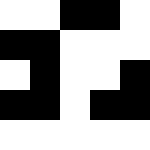[["white", "white", "black", "black", "white"], ["black", "black", "white", "white", "white"], ["white", "black", "white", "white", "black"], ["black", "black", "white", "black", "black"], ["white", "white", "white", "white", "white"]]